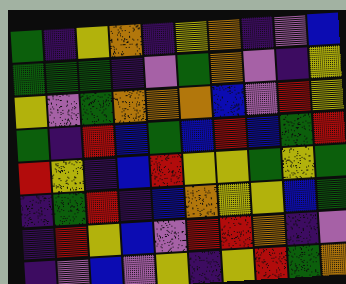[["green", "indigo", "yellow", "orange", "indigo", "yellow", "orange", "indigo", "violet", "blue"], ["green", "green", "green", "indigo", "violet", "green", "orange", "violet", "indigo", "yellow"], ["yellow", "violet", "green", "orange", "orange", "orange", "blue", "violet", "red", "yellow"], ["green", "indigo", "red", "blue", "green", "blue", "red", "blue", "green", "red"], ["red", "yellow", "indigo", "blue", "red", "yellow", "yellow", "green", "yellow", "green"], ["indigo", "green", "red", "indigo", "blue", "orange", "yellow", "yellow", "blue", "green"], ["indigo", "red", "yellow", "blue", "violet", "red", "red", "orange", "indigo", "violet"], ["indigo", "violet", "blue", "violet", "yellow", "indigo", "yellow", "red", "green", "orange"]]